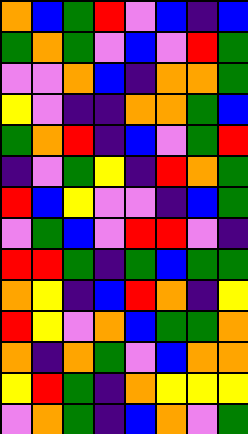[["orange", "blue", "green", "red", "violet", "blue", "indigo", "blue"], ["green", "orange", "green", "violet", "blue", "violet", "red", "green"], ["violet", "violet", "orange", "blue", "indigo", "orange", "orange", "green"], ["yellow", "violet", "indigo", "indigo", "orange", "orange", "green", "blue"], ["green", "orange", "red", "indigo", "blue", "violet", "green", "red"], ["indigo", "violet", "green", "yellow", "indigo", "red", "orange", "green"], ["red", "blue", "yellow", "violet", "violet", "indigo", "blue", "green"], ["violet", "green", "blue", "violet", "red", "red", "violet", "indigo"], ["red", "red", "green", "indigo", "green", "blue", "green", "green"], ["orange", "yellow", "indigo", "blue", "red", "orange", "indigo", "yellow"], ["red", "yellow", "violet", "orange", "blue", "green", "green", "orange"], ["orange", "indigo", "orange", "green", "violet", "blue", "orange", "orange"], ["yellow", "red", "green", "indigo", "orange", "yellow", "yellow", "yellow"], ["violet", "orange", "green", "indigo", "blue", "orange", "violet", "green"]]